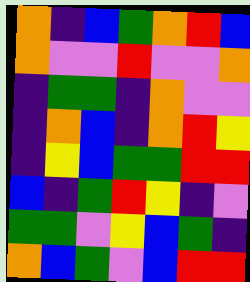[["orange", "indigo", "blue", "green", "orange", "red", "blue"], ["orange", "violet", "violet", "red", "violet", "violet", "orange"], ["indigo", "green", "green", "indigo", "orange", "violet", "violet"], ["indigo", "orange", "blue", "indigo", "orange", "red", "yellow"], ["indigo", "yellow", "blue", "green", "green", "red", "red"], ["blue", "indigo", "green", "red", "yellow", "indigo", "violet"], ["green", "green", "violet", "yellow", "blue", "green", "indigo"], ["orange", "blue", "green", "violet", "blue", "red", "red"]]